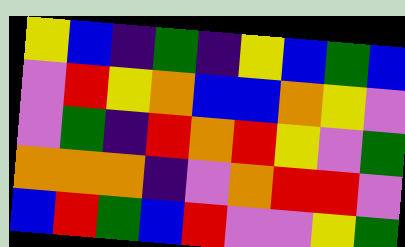[["yellow", "blue", "indigo", "green", "indigo", "yellow", "blue", "green", "blue"], ["violet", "red", "yellow", "orange", "blue", "blue", "orange", "yellow", "violet"], ["violet", "green", "indigo", "red", "orange", "red", "yellow", "violet", "green"], ["orange", "orange", "orange", "indigo", "violet", "orange", "red", "red", "violet"], ["blue", "red", "green", "blue", "red", "violet", "violet", "yellow", "green"]]